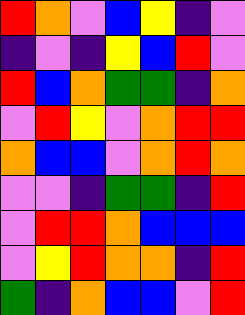[["red", "orange", "violet", "blue", "yellow", "indigo", "violet"], ["indigo", "violet", "indigo", "yellow", "blue", "red", "violet"], ["red", "blue", "orange", "green", "green", "indigo", "orange"], ["violet", "red", "yellow", "violet", "orange", "red", "red"], ["orange", "blue", "blue", "violet", "orange", "red", "orange"], ["violet", "violet", "indigo", "green", "green", "indigo", "red"], ["violet", "red", "red", "orange", "blue", "blue", "blue"], ["violet", "yellow", "red", "orange", "orange", "indigo", "red"], ["green", "indigo", "orange", "blue", "blue", "violet", "red"]]